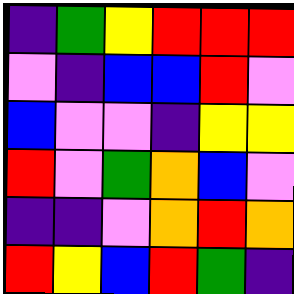[["indigo", "green", "yellow", "red", "red", "red"], ["violet", "indigo", "blue", "blue", "red", "violet"], ["blue", "violet", "violet", "indigo", "yellow", "yellow"], ["red", "violet", "green", "orange", "blue", "violet"], ["indigo", "indigo", "violet", "orange", "red", "orange"], ["red", "yellow", "blue", "red", "green", "indigo"]]